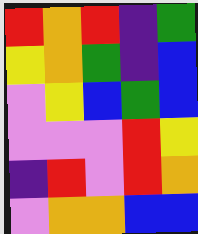[["red", "orange", "red", "indigo", "green"], ["yellow", "orange", "green", "indigo", "blue"], ["violet", "yellow", "blue", "green", "blue"], ["violet", "violet", "violet", "red", "yellow"], ["indigo", "red", "violet", "red", "orange"], ["violet", "orange", "orange", "blue", "blue"]]